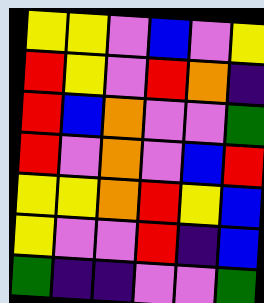[["yellow", "yellow", "violet", "blue", "violet", "yellow"], ["red", "yellow", "violet", "red", "orange", "indigo"], ["red", "blue", "orange", "violet", "violet", "green"], ["red", "violet", "orange", "violet", "blue", "red"], ["yellow", "yellow", "orange", "red", "yellow", "blue"], ["yellow", "violet", "violet", "red", "indigo", "blue"], ["green", "indigo", "indigo", "violet", "violet", "green"]]